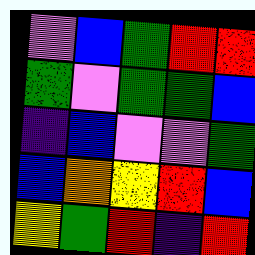[["violet", "blue", "green", "red", "red"], ["green", "violet", "green", "green", "blue"], ["indigo", "blue", "violet", "violet", "green"], ["blue", "orange", "yellow", "red", "blue"], ["yellow", "green", "red", "indigo", "red"]]